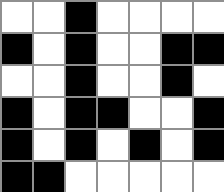[["white", "white", "black", "white", "white", "white", "white"], ["black", "white", "black", "white", "white", "black", "black"], ["white", "white", "black", "white", "white", "black", "white"], ["black", "white", "black", "black", "white", "white", "black"], ["black", "white", "black", "white", "black", "white", "black"], ["black", "black", "white", "white", "white", "white", "white"]]